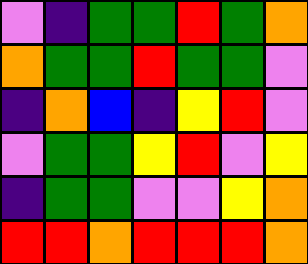[["violet", "indigo", "green", "green", "red", "green", "orange"], ["orange", "green", "green", "red", "green", "green", "violet"], ["indigo", "orange", "blue", "indigo", "yellow", "red", "violet"], ["violet", "green", "green", "yellow", "red", "violet", "yellow"], ["indigo", "green", "green", "violet", "violet", "yellow", "orange"], ["red", "red", "orange", "red", "red", "red", "orange"]]